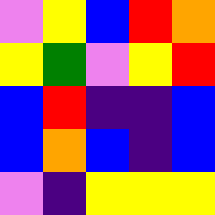[["violet", "yellow", "blue", "red", "orange"], ["yellow", "green", "violet", "yellow", "red"], ["blue", "red", "indigo", "indigo", "blue"], ["blue", "orange", "blue", "indigo", "blue"], ["violet", "indigo", "yellow", "yellow", "yellow"]]